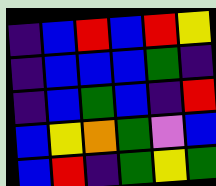[["indigo", "blue", "red", "blue", "red", "yellow"], ["indigo", "blue", "blue", "blue", "green", "indigo"], ["indigo", "blue", "green", "blue", "indigo", "red"], ["blue", "yellow", "orange", "green", "violet", "blue"], ["blue", "red", "indigo", "green", "yellow", "green"]]